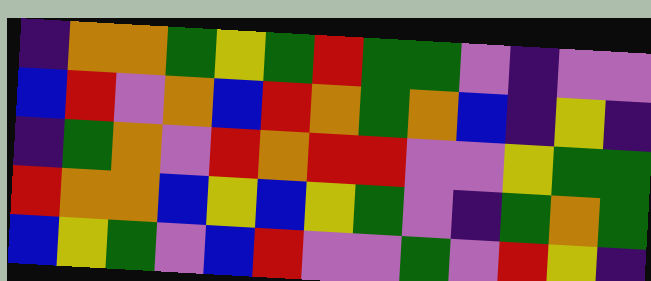[["indigo", "orange", "orange", "green", "yellow", "green", "red", "green", "green", "violet", "indigo", "violet", "violet"], ["blue", "red", "violet", "orange", "blue", "red", "orange", "green", "orange", "blue", "indigo", "yellow", "indigo"], ["indigo", "green", "orange", "violet", "red", "orange", "red", "red", "violet", "violet", "yellow", "green", "green"], ["red", "orange", "orange", "blue", "yellow", "blue", "yellow", "green", "violet", "indigo", "green", "orange", "green"], ["blue", "yellow", "green", "violet", "blue", "red", "violet", "violet", "green", "violet", "red", "yellow", "indigo"]]